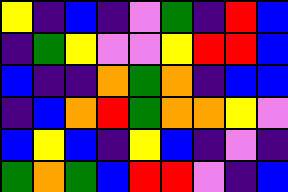[["yellow", "indigo", "blue", "indigo", "violet", "green", "indigo", "red", "blue"], ["indigo", "green", "yellow", "violet", "violet", "yellow", "red", "red", "blue"], ["blue", "indigo", "indigo", "orange", "green", "orange", "indigo", "blue", "blue"], ["indigo", "blue", "orange", "red", "green", "orange", "orange", "yellow", "violet"], ["blue", "yellow", "blue", "indigo", "yellow", "blue", "indigo", "violet", "indigo"], ["green", "orange", "green", "blue", "red", "red", "violet", "indigo", "blue"]]